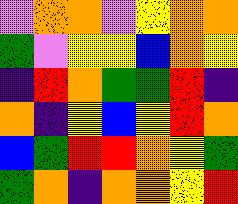[["violet", "orange", "orange", "violet", "yellow", "orange", "orange"], ["green", "violet", "yellow", "yellow", "blue", "orange", "yellow"], ["indigo", "red", "orange", "green", "green", "red", "indigo"], ["orange", "indigo", "yellow", "blue", "yellow", "red", "orange"], ["blue", "green", "red", "red", "orange", "yellow", "green"], ["green", "orange", "indigo", "orange", "orange", "yellow", "red"]]